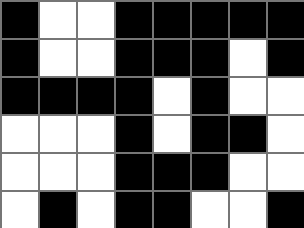[["black", "white", "white", "black", "black", "black", "black", "black"], ["black", "white", "white", "black", "black", "black", "white", "black"], ["black", "black", "black", "black", "white", "black", "white", "white"], ["white", "white", "white", "black", "white", "black", "black", "white"], ["white", "white", "white", "black", "black", "black", "white", "white"], ["white", "black", "white", "black", "black", "white", "white", "black"]]